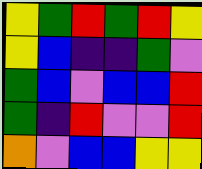[["yellow", "green", "red", "green", "red", "yellow"], ["yellow", "blue", "indigo", "indigo", "green", "violet"], ["green", "blue", "violet", "blue", "blue", "red"], ["green", "indigo", "red", "violet", "violet", "red"], ["orange", "violet", "blue", "blue", "yellow", "yellow"]]